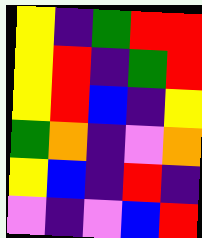[["yellow", "indigo", "green", "red", "red"], ["yellow", "red", "indigo", "green", "red"], ["yellow", "red", "blue", "indigo", "yellow"], ["green", "orange", "indigo", "violet", "orange"], ["yellow", "blue", "indigo", "red", "indigo"], ["violet", "indigo", "violet", "blue", "red"]]